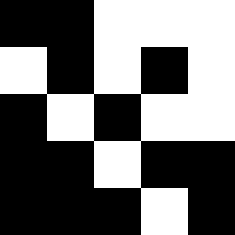[["black", "black", "white", "white", "white"], ["white", "black", "white", "black", "white"], ["black", "white", "black", "white", "white"], ["black", "black", "white", "black", "black"], ["black", "black", "black", "white", "black"]]